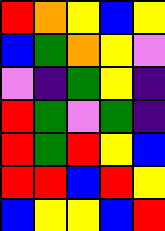[["red", "orange", "yellow", "blue", "yellow"], ["blue", "green", "orange", "yellow", "violet"], ["violet", "indigo", "green", "yellow", "indigo"], ["red", "green", "violet", "green", "indigo"], ["red", "green", "red", "yellow", "blue"], ["red", "red", "blue", "red", "yellow"], ["blue", "yellow", "yellow", "blue", "red"]]